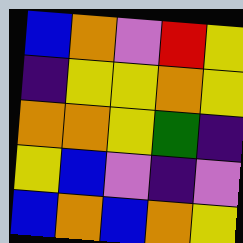[["blue", "orange", "violet", "red", "yellow"], ["indigo", "yellow", "yellow", "orange", "yellow"], ["orange", "orange", "yellow", "green", "indigo"], ["yellow", "blue", "violet", "indigo", "violet"], ["blue", "orange", "blue", "orange", "yellow"]]